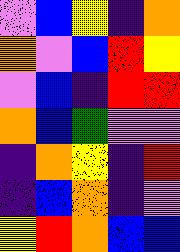[["violet", "blue", "yellow", "indigo", "orange"], ["orange", "violet", "blue", "red", "yellow"], ["violet", "blue", "indigo", "red", "red"], ["orange", "blue", "green", "violet", "violet"], ["indigo", "orange", "yellow", "indigo", "red"], ["indigo", "blue", "orange", "indigo", "violet"], ["yellow", "red", "orange", "blue", "blue"]]